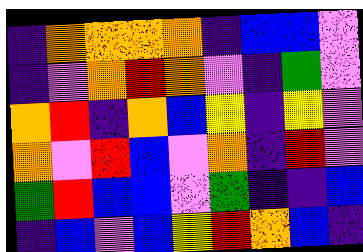[["indigo", "orange", "orange", "orange", "orange", "indigo", "blue", "blue", "violet"], ["indigo", "violet", "orange", "red", "orange", "violet", "indigo", "green", "violet"], ["orange", "red", "indigo", "orange", "blue", "yellow", "indigo", "yellow", "violet"], ["orange", "violet", "red", "blue", "violet", "orange", "indigo", "red", "violet"], ["green", "red", "blue", "blue", "violet", "green", "indigo", "indigo", "blue"], ["indigo", "blue", "violet", "blue", "yellow", "red", "orange", "blue", "indigo"]]